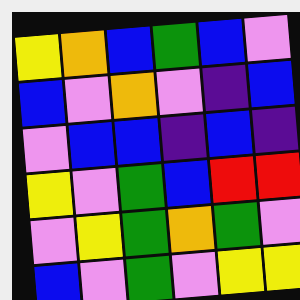[["yellow", "orange", "blue", "green", "blue", "violet"], ["blue", "violet", "orange", "violet", "indigo", "blue"], ["violet", "blue", "blue", "indigo", "blue", "indigo"], ["yellow", "violet", "green", "blue", "red", "red"], ["violet", "yellow", "green", "orange", "green", "violet"], ["blue", "violet", "green", "violet", "yellow", "yellow"]]